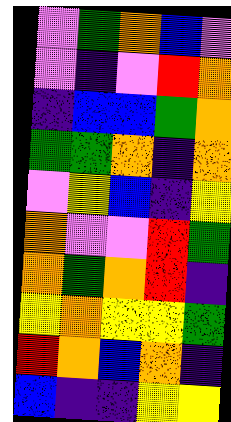[["violet", "green", "orange", "blue", "violet"], ["violet", "indigo", "violet", "red", "orange"], ["indigo", "blue", "blue", "green", "orange"], ["green", "green", "orange", "indigo", "orange"], ["violet", "yellow", "blue", "indigo", "yellow"], ["orange", "violet", "violet", "red", "green"], ["orange", "green", "orange", "red", "indigo"], ["yellow", "orange", "yellow", "yellow", "green"], ["red", "orange", "blue", "orange", "indigo"], ["blue", "indigo", "indigo", "yellow", "yellow"]]